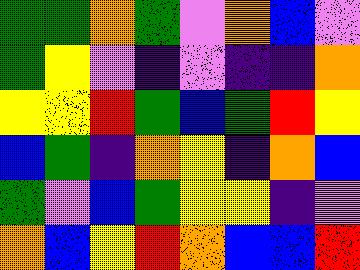[["green", "green", "orange", "green", "violet", "orange", "blue", "violet"], ["green", "yellow", "violet", "indigo", "violet", "indigo", "indigo", "orange"], ["yellow", "yellow", "red", "green", "blue", "green", "red", "yellow"], ["blue", "green", "indigo", "orange", "yellow", "indigo", "orange", "blue"], ["green", "violet", "blue", "green", "yellow", "yellow", "indigo", "violet"], ["orange", "blue", "yellow", "red", "orange", "blue", "blue", "red"]]